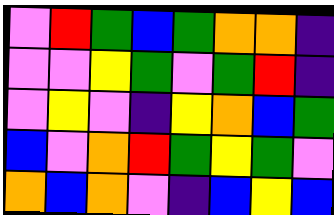[["violet", "red", "green", "blue", "green", "orange", "orange", "indigo"], ["violet", "violet", "yellow", "green", "violet", "green", "red", "indigo"], ["violet", "yellow", "violet", "indigo", "yellow", "orange", "blue", "green"], ["blue", "violet", "orange", "red", "green", "yellow", "green", "violet"], ["orange", "blue", "orange", "violet", "indigo", "blue", "yellow", "blue"]]